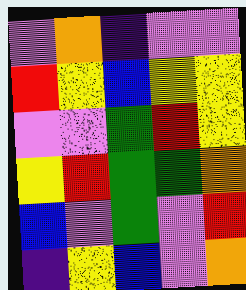[["violet", "orange", "indigo", "violet", "violet"], ["red", "yellow", "blue", "yellow", "yellow"], ["violet", "violet", "green", "red", "yellow"], ["yellow", "red", "green", "green", "orange"], ["blue", "violet", "green", "violet", "red"], ["indigo", "yellow", "blue", "violet", "orange"]]